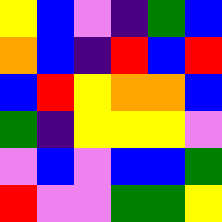[["yellow", "blue", "violet", "indigo", "green", "blue"], ["orange", "blue", "indigo", "red", "blue", "red"], ["blue", "red", "yellow", "orange", "orange", "blue"], ["green", "indigo", "yellow", "yellow", "yellow", "violet"], ["violet", "blue", "violet", "blue", "blue", "green"], ["red", "violet", "violet", "green", "green", "yellow"]]